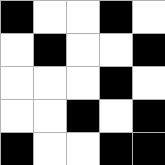[["black", "white", "white", "black", "white"], ["white", "black", "white", "white", "black"], ["white", "white", "white", "black", "white"], ["white", "white", "black", "white", "black"], ["black", "white", "white", "black", "black"]]